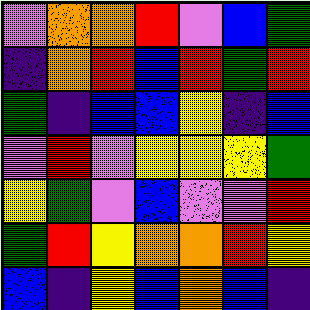[["violet", "orange", "orange", "red", "violet", "blue", "green"], ["indigo", "orange", "red", "blue", "red", "green", "red"], ["green", "indigo", "blue", "blue", "yellow", "indigo", "blue"], ["violet", "red", "violet", "yellow", "yellow", "yellow", "green"], ["yellow", "green", "violet", "blue", "violet", "violet", "red"], ["green", "red", "yellow", "orange", "orange", "red", "yellow"], ["blue", "indigo", "yellow", "blue", "orange", "blue", "indigo"]]